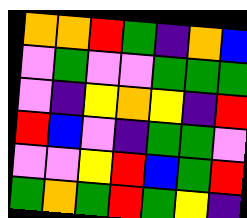[["orange", "orange", "red", "green", "indigo", "orange", "blue"], ["violet", "green", "violet", "violet", "green", "green", "green"], ["violet", "indigo", "yellow", "orange", "yellow", "indigo", "red"], ["red", "blue", "violet", "indigo", "green", "green", "violet"], ["violet", "violet", "yellow", "red", "blue", "green", "red"], ["green", "orange", "green", "red", "green", "yellow", "indigo"]]